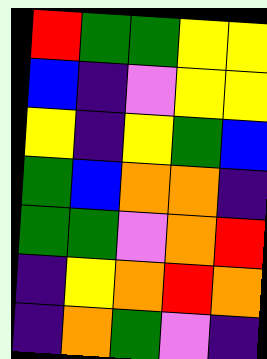[["red", "green", "green", "yellow", "yellow"], ["blue", "indigo", "violet", "yellow", "yellow"], ["yellow", "indigo", "yellow", "green", "blue"], ["green", "blue", "orange", "orange", "indigo"], ["green", "green", "violet", "orange", "red"], ["indigo", "yellow", "orange", "red", "orange"], ["indigo", "orange", "green", "violet", "indigo"]]